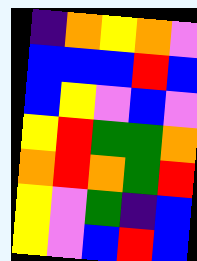[["indigo", "orange", "yellow", "orange", "violet"], ["blue", "blue", "blue", "red", "blue"], ["blue", "yellow", "violet", "blue", "violet"], ["yellow", "red", "green", "green", "orange"], ["orange", "red", "orange", "green", "red"], ["yellow", "violet", "green", "indigo", "blue"], ["yellow", "violet", "blue", "red", "blue"]]